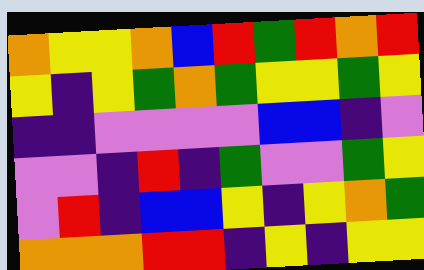[["orange", "yellow", "yellow", "orange", "blue", "red", "green", "red", "orange", "red"], ["yellow", "indigo", "yellow", "green", "orange", "green", "yellow", "yellow", "green", "yellow"], ["indigo", "indigo", "violet", "violet", "violet", "violet", "blue", "blue", "indigo", "violet"], ["violet", "violet", "indigo", "red", "indigo", "green", "violet", "violet", "green", "yellow"], ["violet", "red", "indigo", "blue", "blue", "yellow", "indigo", "yellow", "orange", "green"], ["orange", "orange", "orange", "red", "red", "indigo", "yellow", "indigo", "yellow", "yellow"]]